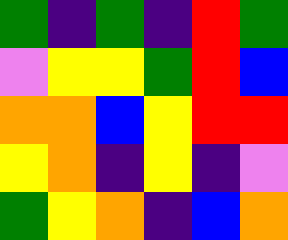[["green", "indigo", "green", "indigo", "red", "green"], ["violet", "yellow", "yellow", "green", "red", "blue"], ["orange", "orange", "blue", "yellow", "red", "red"], ["yellow", "orange", "indigo", "yellow", "indigo", "violet"], ["green", "yellow", "orange", "indigo", "blue", "orange"]]